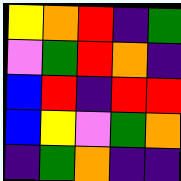[["yellow", "orange", "red", "indigo", "green"], ["violet", "green", "red", "orange", "indigo"], ["blue", "red", "indigo", "red", "red"], ["blue", "yellow", "violet", "green", "orange"], ["indigo", "green", "orange", "indigo", "indigo"]]